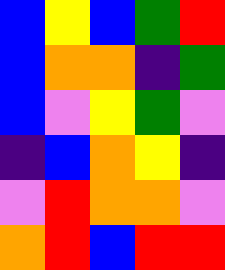[["blue", "yellow", "blue", "green", "red"], ["blue", "orange", "orange", "indigo", "green"], ["blue", "violet", "yellow", "green", "violet"], ["indigo", "blue", "orange", "yellow", "indigo"], ["violet", "red", "orange", "orange", "violet"], ["orange", "red", "blue", "red", "red"]]